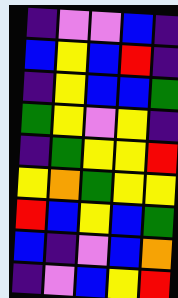[["indigo", "violet", "violet", "blue", "indigo"], ["blue", "yellow", "blue", "red", "indigo"], ["indigo", "yellow", "blue", "blue", "green"], ["green", "yellow", "violet", "yellow", "indigo"], ["indigo", "green", "yellow", "yellow", "red"], ["yellow", "orange", "green", "yellow", "yellow"], ["red", "blue", "yellow", "blue", "green"], ["blue", "indigo", "violet", "blue", "orange"], ["indigo", "violet", "blue", "yellow", "red"]]